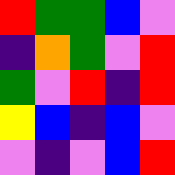[["red", "green", "green", "blue", "violet"], ["indigo", "orange", "green", "violet", "red"], ["green", "violet", "red", "indigo", "red"], ["yellow", "blue", "indigo", "blue", "violet"], ["violet", "indigo", "violet", "blue", "red"]]